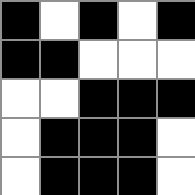[["black", "white", "black", "white", "black"], ["black", "black", "white", "white", "white"], ["white", "white", "black", "black", "black"], ["white", "black", "black", "black", "white"], ["white", "black", "black", "black", "white"]]